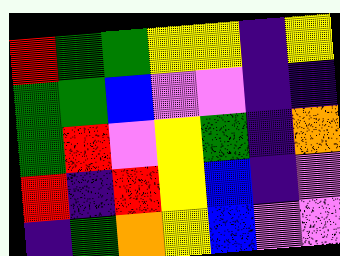[["red", "green", "green", "yellow", "yellow", "indigo", "yellow"], ["green", "green", "blue", "violet", "violet", "indigo", "indigo"], ["green", "red", "violet", "yellow", "green", "indigo", "orange"], ["red", "indigo", "red", "yellow", "blue", "indigo", "violet"], ["indigo", "green", "orange", "yellow", "blue", "violet", "violet"]]